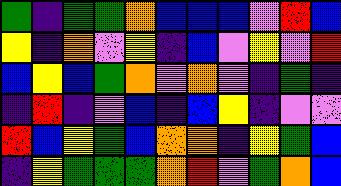[["green", "indigo", "green", "green", "orange", "blue", "blue", "blue", "violet", "red", "blue"], ["yellow", "indigo", "orange", "violet", "yellow", "indigo", "blue", "violet", "yellow", "violet", "red"], ["blue", "yellow", "blue", "green", "orange", "violet", "orange", "violet", "indigo", "green", "indigo"], ["indigo", "red", "indigo", "violet", "blue", "indigo", "blue", "yellow", "indigo", "violet", "violet"], ["red", "blue", "yellow", "green", "blue", "orange", "orange", "indigo", "yellow", "green", "blue"], ["indigo", "yellow", "green", "green", "green", "orange", "red", "violet", "green", "orange", "blue"]]